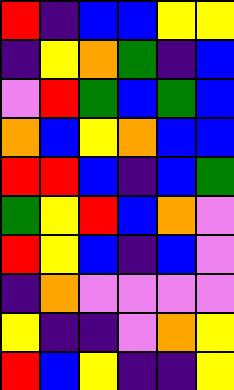[["red", "indigo", "blue", "blue", "yellow", "yellow"], ["indigo", "yellow", "orange", "green", "indigo", "blue"], ["violet", "red", "green", "blue", "green", "blue"], ["orange", "blue", "yellow", "orange", "blue", "blue"], ["red", "red", "blue", "indigo", "blue", "green"], ["green", "yellow", "red", "blue", "orange", "violet"], ["red", "yellow", "blue", "indigo", "blue", "violet"], ["indigo", "orange", "violet", "violet", "violet", "violet"], ["yellow", "indigo", "indigo", "violet", "orange", "yellow"], ["red", "blue", "yellow", "indigo", "indigo", "yellow"]]